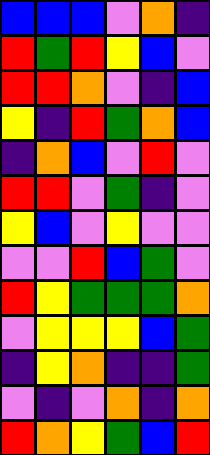[["blue", "blue", "blue", "violet", "orange", "indigo"], ["red", "green", "red", "yellow", "blue", "violet"], ["red", "red", "orange", "violet", "indigo", "blue"], ["yellow", "indigo", "red", "green", "orange", "blue"], ["indigo", "orange", "blue", "violet", "red", "violet"], ["red", "red", "violet", "green", "indigo", "violet"], ["yellow", "blue", "violet", "yellow", "violet", "violet"], ["violet", "violet", "red", "blue", "green", "violet"], ["red", "yellow", "green", "green", "green", "orange"], ["violet", "yellow", "yellow", "yellow", "blue", "green"], ["indigo", "yellow", "orange", "indigo", "indigo", "green"], ["violet", "indigo", "violet", "orange", "indigo", "orange"], ["red", "orange", "yellow", "green", "blue", "red"]]